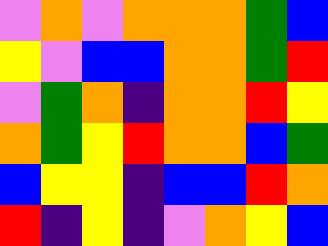[["violet", "orange", "violet", "orange", "orange", "orange", "green", "blue"], ["yellow", "violet", "blue", "blue", "orange", "orange", "green", "red"], ["violet", "green", "orange", "indigo", "orange", "orange", "red", "yellow"], ["orange", "green", "yellow", "red", "orange", "orange", "blue", "green"], ["blue", "yellow", "yellow", "indigo", "blue", "blue", "red", "orange"], ["red", "indigo", "yellow", "indigo", "violet", "orange", "yellow", "blue"]]